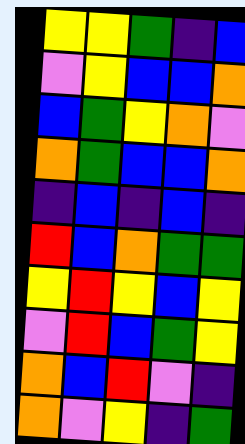[["yellow", "yellow", "green", "indigo", "blue"], ["violet", "yellow", "blue", "blue", "orange"], ["blue", "green", "yellow", "orange", "violet"], ["orange", "green", "blue", "blue", "orange"], ["indigo", "blue", "indigo", "blue", "indigo"], ["red", "blue", "orange", "green", "green"], ["yellow", "red", "yellow", "blue", "yellow"], ["violet", "red", "blue", "green", "yellow"], ["orange", "blue", "red", "violet", "indigo"], ["orange", "violet", "yellow", "indigo", "green"]]